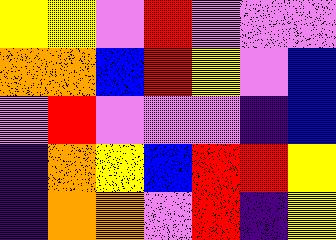[["yellow", "yellow", "violet", "red", "violet", "violet", "violet"], ["orange", "orange", "blue", "red", "yellow", "violet", "blue"], ["violet", "red", "violet", "violet", "violet", "indigo", "blue"], ["indigo", "orange", "yellow", "blue", "red", "red", "yellow"], ["indigo", "orange", "orange", "violet", "red", "indigo", "yellow"]]